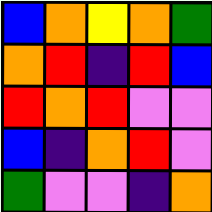[["blue", "orange", "yellow", "orange", "green"], ["orange", "red", "indigo", "red", "blue"], ["red", "orange", "red", "violet", "violet"], ["blue", "indigo", "orange", "red", "violet"], ["green", "violet", "violet", "indigo", "orange"]]